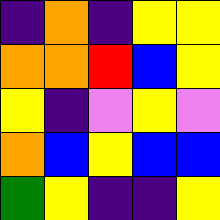[["indigo", "orange", "indigo", "yellow", "yellow"], ["orange", "orange", "red", "blue", "yellow"], ["yellow", "indigo", "violet", "yellow", "violet"], ["orange", "blue", "yellow", "blue", "blue"], ["green", "yellow", "indigo", "indigo", "yellow"]]